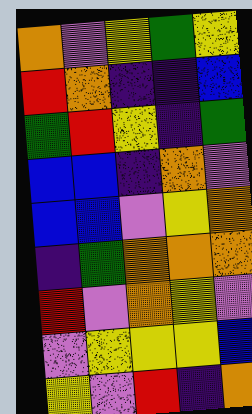[["orange", "violet", "yellow", "green", "yellow"], ["red", "orange", "indigo", "indigo", "blue"], ["green", "red", "yellow", "indigo", "green"], ["blue", "blue", "indigo", "orange", "violet"], ["blue", "blue", "violet", "yellow", "orange"], ["indigo", "green", "orange", "orange", "orange"], ["red", "violet", "orange", "yellow", "violet"], ["violet", "yellow", "yellow", "yellow", "blue"], ["yellow", "violet", "red", "indigo", "orange"]]